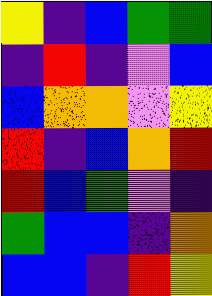[["yellow", "indigo", "blue", "green", "green"], ["indigo", "red", "indigo", "violet", "blue"], ["blue", "orange", "orange", "violet", "yellow"], ["red", "indigo", "blue", "orange", "red"], ["red", "blue", "green", "violet", "indigo"], ["green", "blue", "blue", "indigo", "orange"], ["blue", "blue", "indigo", "red", "yellow"]]